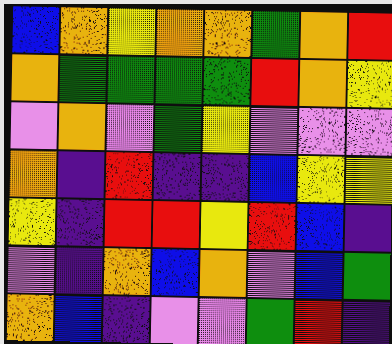[["blue", "orange", "yellow", "orange", "orange", "green", "orange", "red"], ["orange", "green", "green", "green", "green", "red", "orange", "yellow"], ["violet", "orange", "violet", "green", "yellow", "violet", "violet", "violet"], ["orange", "indigo", "red", "indigo", "indigo", "blue", "yellow", "yellow"], ["yellow", "indigo", "red", "red", "yellow", "red", "blue", "indigo"], ["violet", "indigo", "orange", "blue", "orange", "violet", "blue", "green"], ["orange", "blue", "indigo", "violet", "violet", "green", "red", "indigo"]]